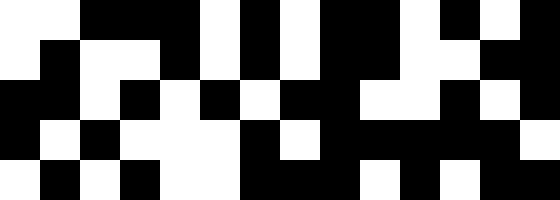[["white", "white", "black", "black", "black", "white", "black", "white", "black", "black", "white", "black", "white", "black"], ["white", "black", "white", "white", "black", "white", "black", "white", "black", "black", "white", "white", "black", "black"], ["black", "black", "white", "black", "white", "black", "white", "black", "black", "white", "white", "black", "white", "black"], ["black", "white", "black", "white", "white", "white", "black", "white", "black", "black", "black", "black", "black", "white"], ["white", "black", "white", "black", "white", "white", "black", "black", "black", "white", "black", "white", "black", "black"]]